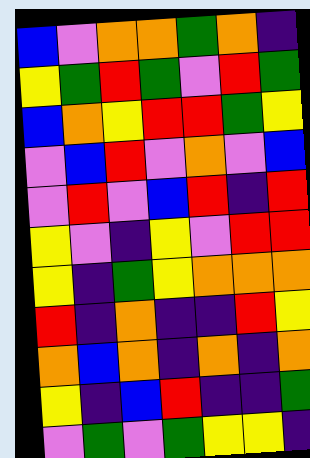[["blue", "violet", "orange", "orange", "green", "orange", "indigo"], ["yellow", "green", "red", "green", "violet", "red", "green"], ["blue", "orange", "yellow", "red", "red", "green", "yellow"], ["violet", "blue", "red", "violet", "orange", "violet", "blue"], ["violet", "red", "violet", "blue", "red", "indigo", "red"], ["yellow", "violet", "indigo", "yellow", "violet", "red", "red"], ["yellow", "indigo", "green", "yellow", "orange", "orange", "orange"], ["red", "indigo", "orange", "indigo", "indigo", "red", "yellow"], ["orange", "blue", "orange", "indigo", "orange", "indigo", "orange"], ["yellow", "indigo", "blue", "red", "indigo", "indigo", "green"], ["violet", "green", "violet", "green", "yellow", "yellow", "indigo"]]